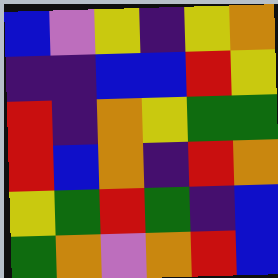[["blue", "violet", "yellow", "indigo", "yellow", "orange"], ["indigo", "indigo", "blue", "blue", "red", "yellow"], ["red", "indigo", "orange", "yellow", "green", "green"], ["red", "blue", "orange", "indigo", "red", "orange"], ["yellow", "green", "red", "green", "indigo", "blue"], ["green", "orange", "violet", "orange", "red", "blue"]]